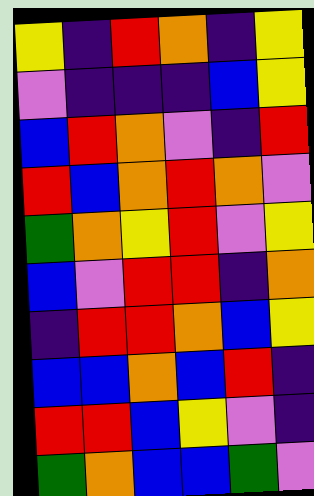[["yellow", "indigo", "red", "orange", "indigo", "yellow"], ["violet", "indigo", "indigo", "indigo", "blue", "yellow"], ["blue", "red", "orange", "violet", "indigo", "red"], ["red", "blue", "orange", "red", "orange", "violet"], ["green", "orange", "yellow", "red", "violet", "yellow"], ["blue", "violet", "red", "red", "indigo", "orange"], ["indigo", "red", "red", "orange", "blue", "yellow"], ["blue", "blue", "orange", "blue", "red", "indigo"], ["red", "red", "blue", "yellow", "violet", "indigo"], ["green", "orange", "blue", "blue", "green", "violet"]]